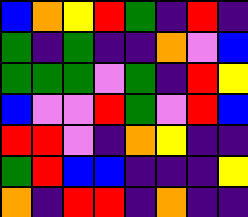[["blue", "orange", "yellow", "red", "green", "indigo", "red", "indigo"], ["green", "indigo", "green", "indigo", "indigo", "orange", "violet", "blue"], ["green", "green", "green", "violet", "green", "indigo", "red", "yellow"], ["blue", "violet", "violet", "red", "green", "violet", "red", "blue"], ["red", "red", "violet", "indigo", "orange", "yellow", "indigo", "indigo"], ["green", "red", "blue", "blue", "indigo", "indigo", "indigo", "yellow"], ["orange", "indigo", "red", "red", "indigo", "orange", "indigo", "indigo"]]